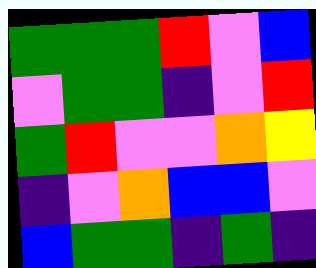[["green", "green", "green", "red", "violet", "blue"], ["violet", "green", "green", "indigo", "violet", "red"], ["green", "red", "violet", "violet", "orange", "yellow"], ["indigo", "violet", "orange", "blue", "blue", "violet"], ["blue", "green", "green", "indigo", "green", "indigo"]]